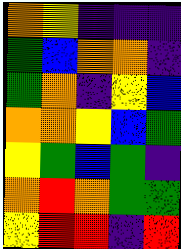[["orange", "yellow", "indigo", "indigo", "indigo"], ["green", "blue", "orange", "orange", "indigo"], ["green", "orange", "indigo", "yellow", "blue"], ["orange", "orange", "yellow", "blue", "green"], ["yellow", "green", "blue", "green", "indigo"], ["orange", "red", "orange", "green", "green"], ["yellow", "red", "red", "indigo", "red"]]